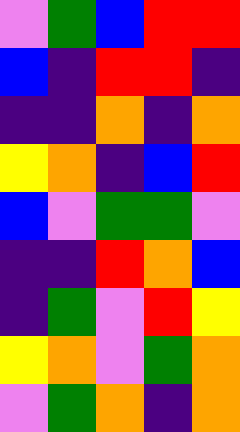[["violet", "green", "blue", "red", "red"], ["blue", "indigo", "red", "red", "indigo"], ["indigo", "indigo", "orange", "indigo", "orange"], ["yellow", "orange", "indigo", "blue", "red"], ["blue", "violet", "green", "green", "violet"], ["indigo", "indigo", "red", "orange", "blue"], ["indigo", "green", "violet", "red", "yellow"], ["yellow", "orange", "violet", "green", "orange"], ["violet", "green", "orange", "indigo", "orange"]]